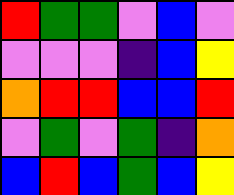[["red", "green", "green", "violet", "blue", "violet"], ["violet", "violet", "violet", "indigo", "blue", "yellow"], ["orange", "red", "red", "blue", "blue", "red"], ["violet", "green", "violet", "green", "indigo", "orange"], ["blue", "red", "blue", "green", "blue", "yellow"]]